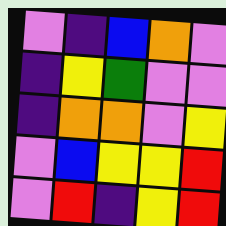[["violet", "indigo", "blue", "orange", "violet"], ["indigo", "yellow", "green", "violet", "violet"], ["indigo", "orange", "orange", "violet", "yellow"], ["violet", "blue", "yellow", "yellow", "red"], ["violet", "red", "indigo", "yellow", "red"]]